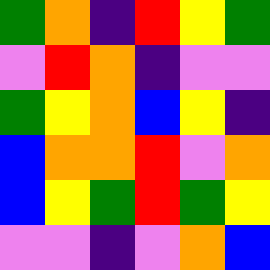[["green", "orange", "indigo", "red", "yellow", "green"], ["violet", "red", "orange", "indigo", "violet", "violet"], ["green", "yellow", "orange", "blue", "yellow", "indigo"], ["blue", "orange", "orange", "red", "violet", "orange"], ["blue", "yellow", "green", "red", "green", "yellow"], ["violet", "violet", "indigo", "violet", "orange", "blue"]]